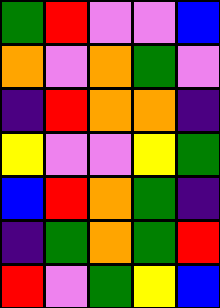[["green", "red", "violet", "violet", "blue"], ["orange", "violet", "orange", "green", "violet"], ["indigo", "red", "orange", "orange", "indigo"], ["yellow", "violet", "violet", "yellow", "green"], ["blue", "red", "orange", "green", "indigo"], ["indigo", "green", "orange", "green", "red"], ["red", "violet", "green", "yellow", "blue"]]